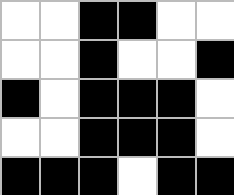[["white", "white", "black", "black", "white", "white"], ["white", "white", "black", "white", "white", "black"], ["black", "white", "black", "black", "black", "white"], ["white", "white", "black", "black", "black", "white"], ["black", "black", "black", "white", "black", "black"]]